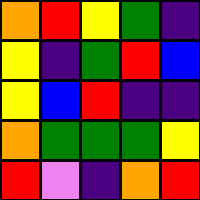[["orange", "red", "yellow", "green", "indigo"], ["yellow", "indigo", "green", "red", "blue"], ["yellow", "blue", "red", "indigo", "indigo"], ["orange", "green", "green", "green", "yellow"], ["red", "violet", "indigo", "orange", "red"]]